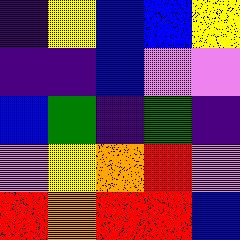[["indigo", "yellow", "blue", "blue", "yellow"], ["indigo", "indigo", "blue", "violet", "violet"], ["blue", "green", "indigo", "green", "indigo"], ["violet", "yellow", "orange", "red", "violet"], ["red", "orange", "red", "red", "blue"]]